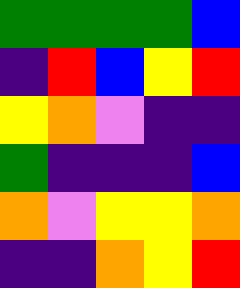[["green", "green", "green", "green", "blue"], ["indigo", "red", "blue", "yellow", "red"], ["yellow", "orange", "violet", "indigo", "indigo"], ["green", "indigo", "indigo", "indigo", "blue"], ["orange", "violet", "yellow", "yellow", "orange"], ["indigo", "indigo", "orange", "yellow", "red"]]